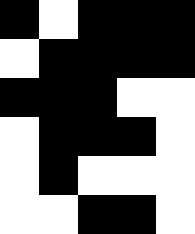[["black", "white", "black", "black", "black"], ["white", "black", "black", "black", "black"], ["black", "black", "black", "white", "white"], ["white", "black", "black", "black", "white"], ["white", "black", "white", "white", "white"], ["white", "white", "black", "black", "white"]]